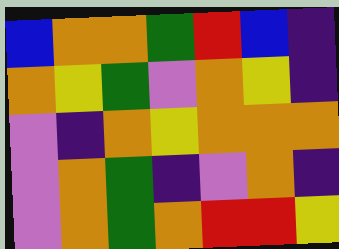[["blue", "orange", "orange", "green", "red", "blue", "indigo"], ["orange", "yellow", "green", "violet", "orange", "yellow", "indigo"], ["violet", "indigo", "orange", "yellow", "orange", "orange", "orange"], ["violet", "orange", "green", "indigo", "violet", "orange", "indigo"], ["violet", "orange", "green", "orange", "red", "red", "yellow"]]